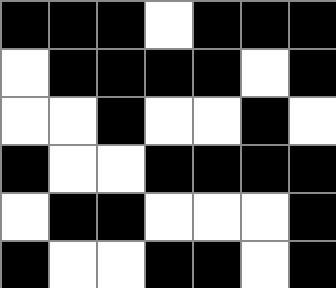[["black", "black", "black", "white", "black", "black", "black"], ["white", "black", "black", "black", "black", "white", "black"], ["white", "white", "black", "white", "white", "black", "white"], ["black", "white", "white", "black", "black", "black", "black"], ["white", "black", "black", "white", "white", "white", "black"], ["black", "white", "white", "black", "black", "white", "black"]]